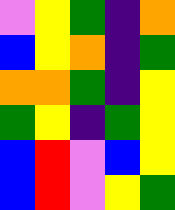[["violet", "yellow", "green", "indigo", "orange"], ["blue", "yellow", "orange", "indigo", "green"], ["orange", "orange", "green", "indigo", "yellow"], ["green", "yellow", "indigo", "green", "yellow"], ["blue", "red", "violet", "blue", "yellow"], ["blue", "red", "violet", "yellow", "green"]]